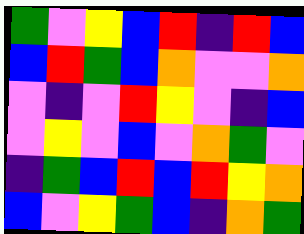[["green", "violet", "yellow", "blue", "red", "indigo", "red", "blue"], ["blue", "red", "green", "blue", "orange", "violet", "violet", "orange"], ["violet", "indigo", "violet", "red", "yellow", "violet", "indigo", "blue"], ["violet", "yellow", "violet", "blue", "violet", "orange", "green", "violet"], ["indigo", "green", "blue", "red", "blue", "red", "yellow", "orange"], ["blue", "violet", "yellow", "green", "blue", "indigo", "orange", "green"]]